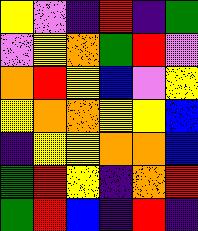[["yellow", "violet", "indigo", "red", "indigo", "green"], ["violet", "yellow", "orange", "green", "red", "violet"], ["orange", "red", "yellow", "blue", "violet", "yellow"], ["yellow", "orange", "orange", "yellow", "yellow", "blue"], ["indigo", "yellow", "yellow", "orange", "orange", "blue"], ["green", "red", "yellow", "indigo", "orange", "red"], ["green", "red", "blue", "indigo", "red", "indigo"]]